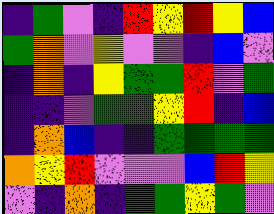[["indigo", "green", "violet", "indigo", "red", "yellow", "red", "yellow", "blue"], ["green", "orange", "violet", "yellow", "violet", "violet", "indigo", "blue", "violet"], ["indigo", "orange", "indigo", "yellow", "green", "green", "red", "violet", "green"], ["indigo", "indigo", "violet", "green", "green", "yellow", "red", "indigo", "blue"], ["indigo", "orange", "blue", "indigo", "indigo", "green", "green", "green", "green"], ["orange", "yellow", "red", "violet", "violet", "violet", "blue", "red", "yellow"], ["violet", "indigo", "orange", "indigo", "green", "green", "yellow", "green", "violet"]]